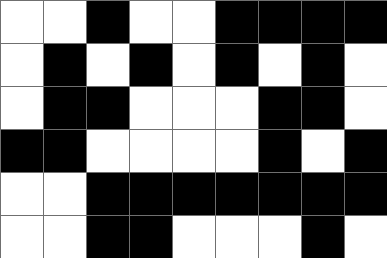[["white", "white", "black", "white", "white", "black", "black", "black", "black"], ["white", "black", "white", "black", "white", "black", "white", "black", "white"], ["white", "black", "black", "white", "white", "white", "black", "black", "white"], ["black", "black", "white", "white", "white", "white", "black", "white", "black"], ["white", "white", "black", "black", "black", "black", "black", "black", "black"], ["white", "white", "black", "black", "white", "white", "white", "black", "white"]]